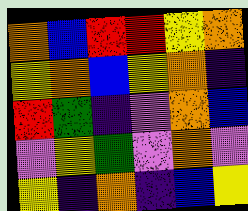[["orange", "blue", "red", "red", "yellow", "orange"], ["yellow", "orange", "blue", "yellow", "orange", "indigo"], ["red", "green", "indigo", "violet", "orange", "blue"], ["violet", "yellow", "green", "violet", "orange", "violet"], ["yellow", "indigo", "orange", "indigo", "blue", "yellow"]]